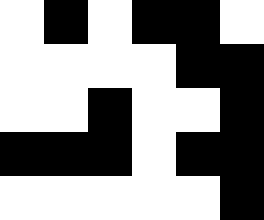[["white", "black", "white", "black", "black", "white"], ["white", "white", "white", "white", "black", "black"], ["white", "white", "black", "white", "white", "black"], ["black", "black", "black", "white", "black", "black"], ["white", "white", "white", "white", "white", "black"]]